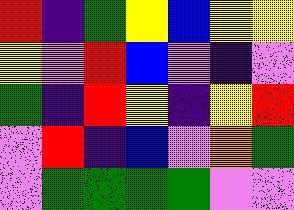[["red", "indigo", "green", "yellow", "blue", "yellow", "yellow"], ["yellow", "violet", "red", "blue", "violet", "indigo", "violet"], ["green", "indigo", "red", "yellow", "indigo", "yellow", "red"], ["violet", "red", "indigo", "blue", "violet", "orange", "green"], ["violet", "green", "green", "green", "green", "violet", "violet"]]